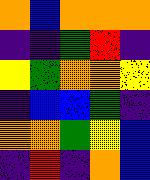[["orange", "blue", "orange", "orange", "orange"], ["indigo", "indigo", "green", "red", "indigo"], ["yellow", "green", "orange", "orange", "yellow"], ["indigo", "blue", "blue", "green", "indigo"], ["orange", "orange", "green", "yellow", "blue"], ["indigo", "red", "indigo", "orange", "blue"]]